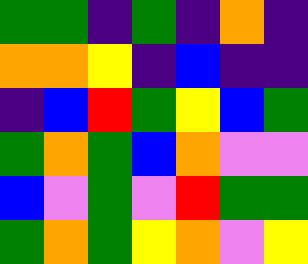[["green", "green", "indigo", "green", "indigo", "orange", "indigo"], ["orange", "orange", "yellow", "indigo", "blue", "indigo", "indigo"], ["indigo", "blue", "red", "green", "yellow", "blue", "green"], ["green", "orange", "green", "blue", "orange", "violet", "violet"], ["blue", "violet", "green", "violet", "red", "green", "green"], ["green", "orange", "green", "yellow", "orange", "violet", "yellow"]]